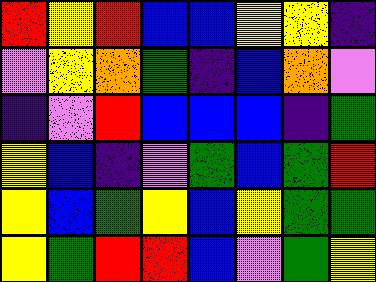[["red", "yellow", "red", "blue", "blue", "yellow", "yellow", "indigo"], ["violet", "yellow", "orange", "green", "indigo", "blue", "orange", "violet"], ["indigo", "violet", "red", "blue", "blue", "blue", "indigo", "green"], ["yellow", "blue", "indigo", "violet", "green", "blue", "green", "red"], ["yellow", "blue", "green", "yellow", "blue", "yellow", "green", "green"], ["yellow", "green", "red", "red", "blue", "violet", "green", "yellow"]]